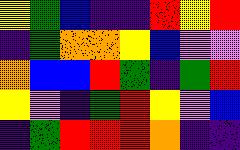[["yellow", "green", "blue", "indigo", "indigo", "red", "yellow", "red"], ["indigo", "green", "orange", "orange", "yellow", "blue", "violet", "violet"], ["orange", "blue", "blue", "red", "green", "indigo", "green", "red"], ["yellow", "violet", "indigo", "green", "red", "yellow", "violet", "blue"], ["indigo", "green", "red", "red", "red", "orange", "indigo", "indigo"]]